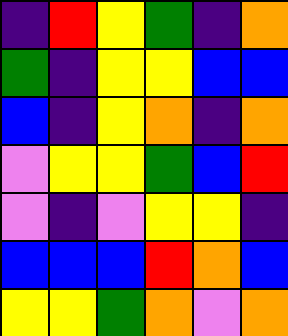[["indigo", "red", "yellow", "green", "indigo", "orange"], ["green", "indigo", "yellow", "yellow", "blue", "blue"], ["blue", "indigo", "yellow", "orange", "indigo", "orange"], ["violet", "yellow", "yellow", "green", "blue", "red"], ["violet", "indigo", "violet", "yellow", "yellow", "indigo"], ["blue", "blue", "blue", "red", "orange", "blue"], ["yellow", "yellow", "green", "orange", "violet", "orange"]]